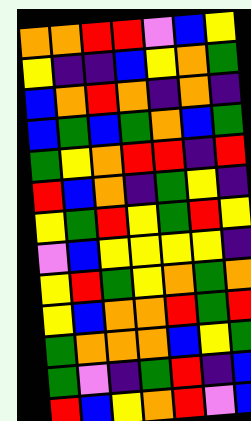[["orange", "orange", "red", "red", "violet", "blue", "yellow"], ["yellow", "indigo", "indigo", "blue", "yellow", "orange", "green"], ["blue", "orange", "red", "orange", "indigo", "orange", "indigo"], ["blue", "green", "blue", "green", "orange", "blue", "green"], ["green", "yellow", "orange", "red", "red", "indigo", "red"], ["red", "blue", "orange", "indigo", "green", "yellow", "indigo"], ["yellow", "green", "red", "yellow", "green", "red", "yellow"], ["violet", "blue", "yellow", "yellow", "yellow", "yellow", "indigo"], ["yellow", "red", "green", "yellow", "orange", "green", "orange"], ["yellow", "blue", "orange", "orange", "red", "green", "red"], ["green", "orange", "orange", "orange", "blue", "yellow", "green"], ["green", "violet", "indigo", "green", "red", "indigo", "blue"], ["red", "blue", "yellow", "orange", "red", "violet", "blue"]]